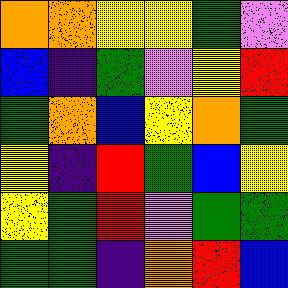[["orange", "orange", "yellow", "yellow", "green", "violet"], ["blue", "indigo", "green", "violet", "yellow", "red"], ["green", "orange", "blue", "yellow", "orange", "green"], ["yellow", "indigo", "red", "green", "blue", "yellow"], ["yellow", "green", "red", "violet", "green", "green"], ["green", "green", "indigo", "orange", "red", "blue"]]